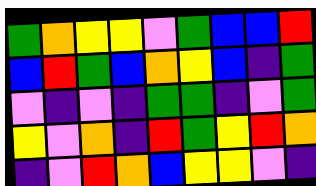[["green", "orange", "yellow", "yellow", "violet", "green", "blue", "blue", "red"], ["blue", "red", "green", "blue", "orange", "yellow", "blue", "indigo", "green"], ["violet", "indigo", "violet", "indigo", "green", "green", "indigo", "violet", "green"], ["yellow", "violet", "orange", "indigo", "red", "green", "yellow", "red", "orange"], ["indigo", "violet", "red", "orange", "blue", "yellow", "yellow", "violet", "indigo"]]